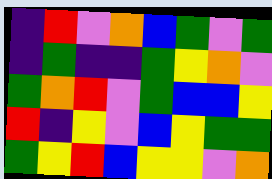[["indigo", "red", "violet", "orange", "blue", "green", "violet", "green"], ["indigo", "green", "indigo", "indigo", "green", "yellow", "orange", "violet"], ["green", "orange", "red", "violet", "green", "blue", "blue", "yellow"], ["red", "indigo", "yellow", "violet", "blue", "yellow", "green", "green"], ["green", "yellow", "red", "blue", "yellow", "yellow", "violet", "orange"]]